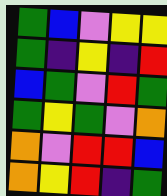[["green", "blue", "violet", "yellow", "yellow"], ["green", "indigo", "yellow", "indigo", "red"], ["blue", "green", "violet", "red", "green"], ["green", "yellow", "green", "violet", "orange"], ["orange", "violet", "red", "red", "blue"], ["orange", "yellow", "red", "indigo", "green"]]